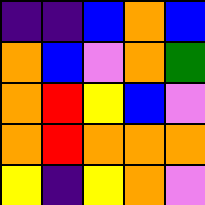[["indigo", "indigo", "blue", "orange", "blue"], ["orange", "blue", "violet", "orange", "green"], ["orange", "red", "yellow", "blue", "violet"], ["orange", "red", "orange", "orange", "orange"], ["yellow", "indigo", "yellow", "orange", "violet"]]